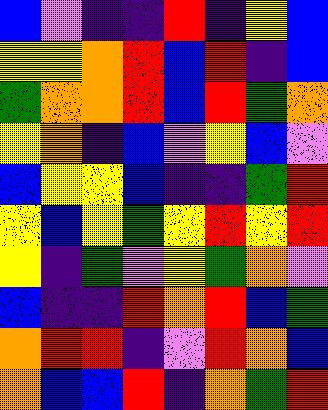[["blue", "violet", "indigo", "indigo", "red", "indigo", "yellow", "blue"], ["yellow", "yellow", "orange", "red", "blue", "red", "indigo", "blue"], ["green", "orange", "orange", "red", "blue", "red", "green", "orange"], ["yellow", "orange", "indigo", "blue", "violet", "yellow", "blue", "violet"], ["blue", "yellow", "yellow", "blue", "indigo", "indigo", "green", "red"], ["yellow", "blue", "yellow", "green", "yellow", "red", "yellow", "red"], ["yellow", "indigo", "green", "violet", "yellow", "green", "orange", "violet"], ["blue", "indigo", "indigo", "red", "orange", "red", "blue", "green"], ["orange", "red", "red", "indigo", "violet", "red", "orange", "blue"], ["orange", "blue", "blue", "red", "indigo", "orange", "green", "red"]]